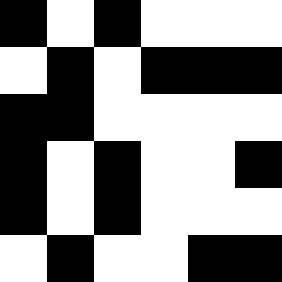[["black", "white", "black", "white", "white", "white"], ["white", "black", "white", "black", "black", "black"], ["black", "black", "white", "white", "white", "white"], ["black", "white", "black", "white", "white", "black"], ["black", "white", "black", "white", "white", "white"], ["white", "black", "white", "white", "black", "black"]]